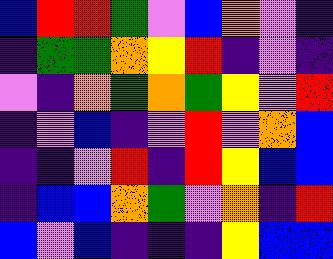[["blue", "red", "red", "green", "violet", "blue", "orange", "violet", "indigo"], ["indigo", "green", "green", "orange", "yellow", "red", "indigo", "violet", "indigo"], ["violet", "indigo", "orange", "green", "orange", "green", "yellow", "violet", "red"], ["indigo", "violet", "blue", "indigo", "violet", "red", "violet", "orange", "blue"], ["indigo", "indigo", "violet", "red", "indigo", "red", "yellow", "blue", "blue"], ["indigo", "blue", "blue", "orange", "green", "violet", "orange", "indigo", "red"], ["blue", "violet", "blue", "indigo", "indigo", "indigo", "yellow", "blue", "blue"]]